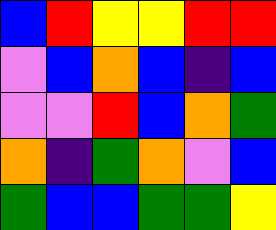[["blue", "red", "yellow", "yellow", "red", "red"], ["violet", "blue", "orange", "blue", "indigo", "blue"], ["violet", "violet", "red", "blue", "orange", "green"], ["orange", "indigo", "green", "orange", "violet", "blue"], ["green", "blue", "blue", "green", "green", "yellow"]]